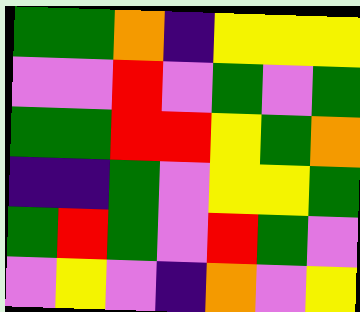[["green", "green", "orange", "indigo", "yellow", "yellow", "yellow"], ["violet", "violet", "red", "violet", "green", "violet", "green"], ["green", "green", "red", "red", "yellow", "green", "orange"], ["indigo", "indigo", "green", "violet", "yellow", "yellow", "green"], ["green", "red", "green", "violet", "red", "green", "violet"], ["violet", "yellow", "violet", "indigo", "orange", "violet", "yellow"]]